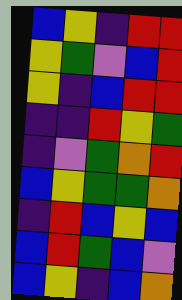[["blue", "yellow", "indigo", "red", "red"], ["yellow", "green", "violet", "blue", "red"], ["yellow", "indigo", "blue", "red", "red"], ["indigo", "indigo", "red", "yellow", "green"], ["indigo", "violet", "green", "orange", "red"], ["blue", "yellow", "green", "green", "orange"], ["indigo", "red", "blue", "yellow", "blue"], ["blue", "red", "green", "blue", "violet"], ["blue", "yellow", "indigo", "blue", "orange"]]